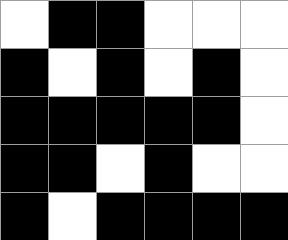[["white", "black", "black", "white", "white", "white"], ["black", "white", "black", "white", "black", "white"], ["black", "black", "black", "black", "black", "white"], ["black", "black", "white", "black", "white", "white"], ["black", "white", "black", "black", "black", "black"]]